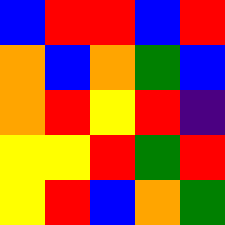[["blue", "red", "red", "blue", "red"], ["orange", "blue", "orange", "green", "blue"], ["orange", "red", "yellow", "red", "indigo"], ["yellow", "yellow", "red", "green", "red"], ["yellow", "red", "blue", "orange", "green"]]